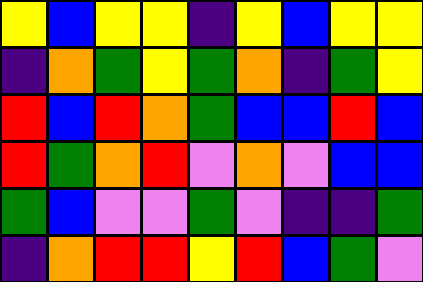[["yellow", "blue", "yellow", "yellow", "indigo", "yellow", "blue", "yellow", "yellow"], ["indigo", "orange", "green", "yellow", "green", "orange", "indigo", "green", "yellow"], ["red", "blue", "red", "orange", "green", "blue", "blue", "red", "blue"], ["red", "green", "orange", "red", "violet", "orange", "violet", "blue", "blue"], ["green", "blue", "violet", "violet", "green", "violet", "indigo", "indigo", "green"], ["indigo", "orange", "red", "red", "yellow", "red", "blue", "green", "violet"]]